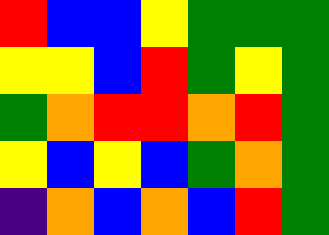[["red", "blue", "blue", "yellow", "green", "green", "green"], ["yellow", "yellow", "blue", "red", "green", "yellow", "green"], ["green", "orange", "red", "red", "orange", "red", "green"], ["yellow", "blue", "yellow", "blue", "green", "orange", "green"], ["indigo", "orange", "blue", "orange", "blue", "red", "green"]]